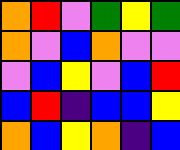[["orange", "red", "violet", "green", "yellow", "green"], ["orange", "violet", "blue", "orange", "violet", "violet"], ["violet", "blue", "yellow", "violet", "blue", "red"], ["blue", "red", "indigo", "blue", "blue", "yellow"], ["orange", "blue", "yellow", "orange", "indigo", "blue"]]